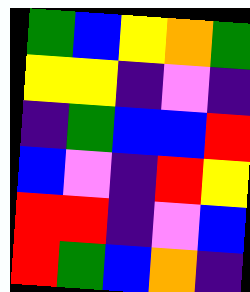[["green", "blue", "yellow", "orange", "green"], ["yellow", "yellow", "indigo", "violet", "indigo"], ["indigo", "green", "blue", "blue", "red"], ["blue", "violet", "indigo", "red", "yellow"], ["red", "red", "indigo", "violet", "blue"], ["red", "green", "blue", "orange", "indigo"]]